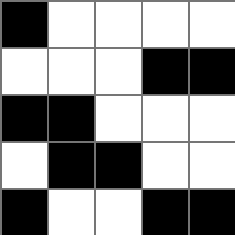[["black", "white", "white", "white", "white"], ["white", "white", "white", "black", "black"], ["black", "black", "white", "white", "white"], ["white", "black", "black", "white", "white"], ["black", "white", "white", "black", "black"]]